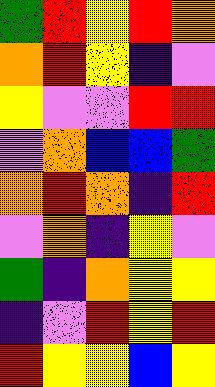[["green", "red", "yellow", "red", "orange"], ["orange", "red", "yellow", "indigo", "violet"], ["yellow", "violet", "violet", "red", "red"], ["violet", "orange", "blue", "blue", "green"], ["orange", "red", "orange", "indigo", "red"], ["violet", "orange", "indigo", "yellow", "violet"], ["green", "indigo", "orange", "yellow", "yellow"], ["indigo", "violet", "red", "yellow", "red"], ["red", "yellow", "yellow", "blue", "yellow"]]